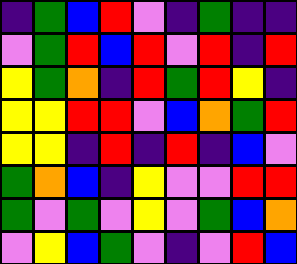[["indigo", "green", "blue", "red", "violet", "indigo", "green", "indigo", "indigo"], ["violet", "green", "red", "blue", "red", "violet", "red", "indigo", "red"], ["yellow", "green", "orange", "indigo", "red", "green", "red", "yellow", "indigo"], ["yellow", "yellow", "red", "red", "violet", "blue", "orange", "green", "red"], ["yellow", "yellow", "indigo", "red", "indigo", "red", "indigo", "blue", "violet"], ["green", "orange", "blue", "indigo", "yellow", "violet", "violet", "red", "red"], ["green", "violet", "green", "violet", "yellow", "violet", "green", "blue", "orange"], ["violet", "yellow", "blue", "green", "violet", "indigo", "violet", "red", "blue"]]